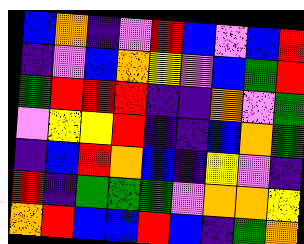[["blue", "orange", "indigo", "violet", "red", "blue", "violet", "blue", "red"], ["indigo", "violet", "blue", "orange", "yellow", "violet", "blue", "green", "red"], ["green", "red", "red", "red", "indigo", "indigo", "orange", "violet", "green"], ["violet", "yellow", "yellow", "red", "indigo", "indigo", "blue", "orange", "green"], ["indigo", "blue", "red", "orange", "blue", "indigo", "yellow", "violet", "indigo"], ["red", "indigo", "green", "green", "green", "violet", "orange", "orange", "yellow"], ["orange", "red", "blue", "blue", "red", "blue", "indigo", "green", "orange"]]